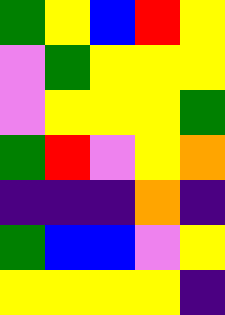[["green", "yellow", "blue", "red", "yellow"], ["violet", "green", "yellow", "yellow", "yellow"], ["violet", "yellow", "yellow", "yellow", "green"], ["green", "red", "violet", "yellow", "orange"], ["indigo", "indigo", "indigo", "orange", "indigo"], ["green", "blue", "blue", "violet", "yellow"], ["yellow", "yellow", "yellow", "yellow", "indigo"]]